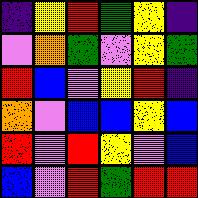[["indigo", "yellow", "red", "green", "yellow", "indigo"], ["violet", "orange", "green", "violet", "yellow", "green"], ["red", "blue", "violet", "yellow", "red", "indigo"], ["orange", "violet", "blue", "blue", "yellow", "blue"], ["red", "violet", "red", "yellow", "violet", "blue"], ["blue", "violet", "red", "green", "red", "red"]]